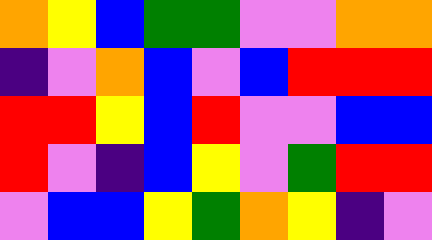[["orange", "yellow", "blue", "green", "green", "violet", "violet", "orange", "orange"], ["indigo", "violet", "orange", "blue", "violet", "blue", "red", "red", "red"], ["red", "red", "yellow", "blue", "red", "violet", "violet", "blue", "blue"], ["red", "violet", "indigo", "blue", "yellow", "violet", "green", "red", "red"], ["violet", "blue", "blue", "yellow", "green", "orange", "yellow", "indigo", "violet"]]